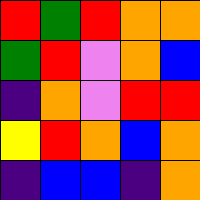[["red", "green", "red", "orange", "orange"], ["green", "red", "violet", "orange", "blue"], ["indigo", "orange", "violet", "red", "red"], ["yellow", "red", "orange", "blue", "orange"], ["indigo", "blue", "blue", "indigo", "orange"]]